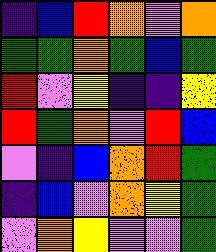[["indigo", "blue", "red", "orange", "violet", "orange"], ["green", "green", "orange", "green", "blue", "green"], ["red", "violet", "yellow", "indigo", "indigo", "yellow"], ["red", "green", "orange", "violet", "red", "blue"], ["violet", "indigo", "blue", "orange", "red", "green"], ["indigo", "blue", "violet", "orange", "yellow", "green"], ["violet", "orange", "yellow", "violet", "violet", "green"]]